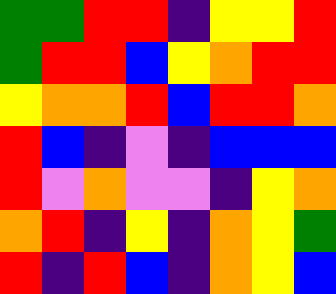[["green", "green", "red", "red", "indigo", "yellow", "yellow", "red"], ["green", "red", "red", "blue", "yellow", "orange", "red", "red"], ["yellow", "orange", "orange", "red", "blue", "red", "red", "orange"], ["red", "blue", "indigo", "violet", "indigo", "blue", "blue", "blue"], ["red", "violet", "orange", "violet", "violet", "indigo", "yellow", "orange"], ["orange", "red", "indigo", "yellow", "indigo", "orange", "yellow", "green"], ["red", "indigo", "red", "blue", "indigo", "orange", "yellow", "blue"]]